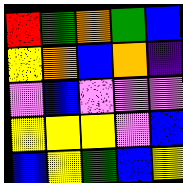[["red", "green", "orange", "green", "blue"], ["yellow", "orange", "blue", "orange", "indigo"], ["violet", "blue", "violet", "violet", "violet"], ["yellow", "yellow", "yellow", "violet", "blue"], ["blue", "yellow", "green", "blue", "yellow"]]